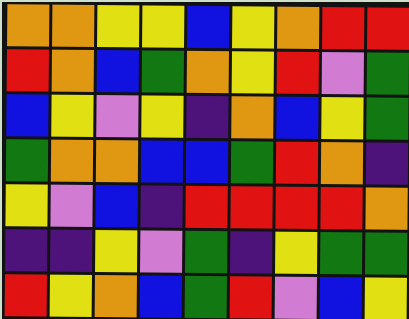[["orange", "orange", "yellow", "yellow", "blue", "yellow", "orange", "red", "red"], ["red", "orange", "blue", "green", "orange", "yellow", "red", "violet", "green"], ["blue", "yellow", "violet", "yellow", "indigo", "orange", "blue", "yellow", "green"], ["green", "orange", "orange", "blue", "blue", "green", "red", "orange", "indigo"], ["yellow", "violet", "blue", "indigo", "red", "red", "red", "red", "orange"], ["indigo", "indigo", "yellow", "violet", "green", "indigo", "yellow", "green", "green"], ["red", "yellow", "orange", "blue", "green", "red", "violet", "blue", "yellow"]]